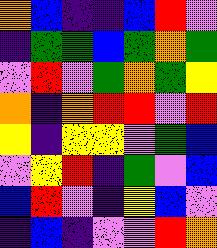[["orange", "blue", "indigo", "indigo", "blue", "red", "violet"], ["indigo", "green", "green", "blue", "green", "orange", "green"], ["violet", "red", "violet", "green", "orange", "green", "yellow"], ["orange", "indigo", "orange", "red", "red", "violet", "red"], ["yellow", "indigo", "yellow", "yellow", "violet", "green", "blue"], ["violet", "yellow", "red", "indigo", "green", "violet", "blue"], ["blue", "red", "violet", "indigo", "yellow", "blue", "violet"], ["indigo", "blue", "indigo", "violet", "violet", "red", "orange"]]